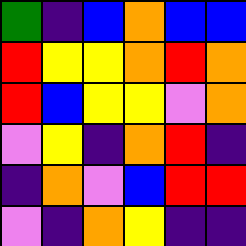[["green", "indigo", "blue", "orange", "blue", "blue"], ["red", "yellow", "yellow", "orange", "red", "orange"], ["red", "blue", "yellow", "yellow", "violet", "orange"], ["violet", "yellow", "indigo", "orange", "red", "indigo"], ["indigo", "orange", "violet", "blue", "red", "red"], ["violet", "indigo", "orange", "yellow", "indigo", "indigo"]]